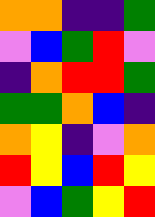[["orange", "orange", "indigo", "indigo", "green"], ["violet", "blue", "green", "red", "violet"], ["indigo", "orange", "red", "red", "green"], ["green", "green", "orange", "blue", "indigo"], ["orange", "yellow", "indigo", "violet", "orange"], ["red", "yellow", "blue", "red", "yellow"], ["violet", "blue", "green", "yellow", "red"]]